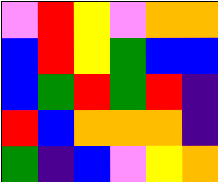[["violet", "red", "yellow", "violet", "orange", "orange"], ["blue", "red", "yellow", "green", "blue", "blue"], ["blue", "green", "red", "green", "red", "indigo"], ["red", "blue", "orange", "orange", "orange", "indigo"], ["green", "indigo", "blue", "violet", "yellow", "orange"]]